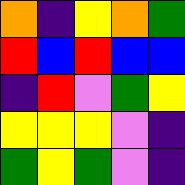[["orange", "indigo", "yellow", "orange", "green"], ["red", "blue", "red", "blue", "blue"], ["indigo", "red", "violet", "green", "yellow"], ["yellow", "yellow", "yellow", "violet", "indigo"], ["green", "yellow", "green", "violet", "indigo"]]